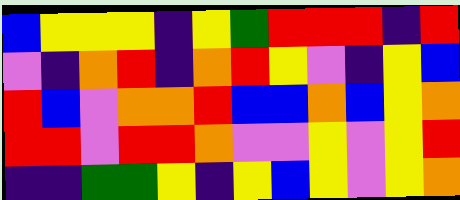[["blue", "yellow", "yellow", "yellow", "indigo", "yellow", "green", "red", "red", "red", "indigo", "red"], ["violet", "indigo", "orange", "red", "indigo", "orange", "red", "yellow", "violet", "indigo", "yellow", "blue"], ["red", "blue", "violet", "orange", "orange", "red", "blue", "blue", "orange", "blue", "yellow", "orange"], ["red", "red", "violet", "red", "red", "orange", "violet", "violet", "yellow", "violet", "yellow", "red"], ["indigo", "indigo", "green", "green", "yellow", "indigo", "yellow", "blue", "yellow", "violet", "yellow", "orange"]]